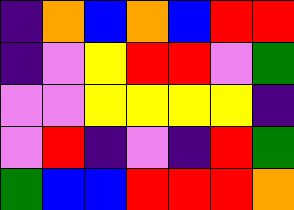[["indigo", "orange", "blue", "orange", "blue", "red", "red"], ["indigo", "violet", "yellow", "red", "red", "violet", "green"], ["violet", "violet", "yellow", "yellow", "yellow", "yellow", "indigo"], ["violet", "red", "indigo", "violet", "indigo", "red", "green"], ["green", "blue", "blue", "red", "red", "red", "orange"]]